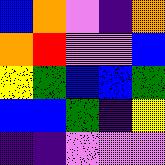[["blue", "orange", "violet", "indigo", "orange"], ["orange", "red", "violet", "violet", "blue"], ["yellow", "green", "blue", "blue", "green"], ["blue", "blue", "green", "indigo", "yellow"], ["indigo", "indigo", "violet", "violet", "violet"]]